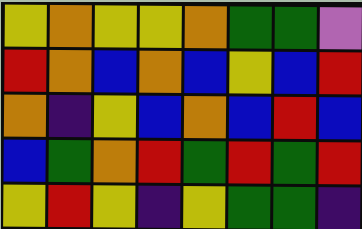[["yellow", "orange", "yellow", "yellow", "orange", "green", "green", "violet"], ["red", "orange", "blue", "orange", "blue", "yellow", "blue", "red"], ["orange", "indigo", "yellow", "blue", "orange", "blue", "red", "blue"], ["blue", "green", "orange", "red", "green", "red", "green", "red"], ["yellow", "red", "yellow", "indigo", "yellow", "green", "green", "indigo"]]